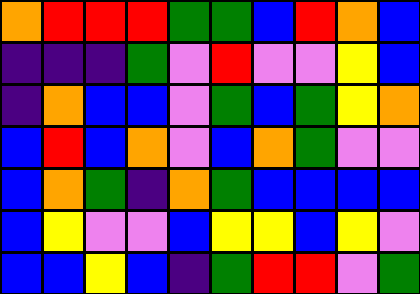[["orange", "red", "red", "red", "green", "green", "blue", "red", "orange", "blue"], ["indigo", "indigo", "indigo", "green", "violet", "red", "violet", "violet", "yellow", "blue"], ["indigo", "orange", "blue", "blue", "violet", "green", "blue", "green", "yellow", "orange"], ["blue", "red", "blue", "orange", "violet", "blue", "orange", "green", "violet", "violet"], ["blue", "orange", "green", "indigo", "orange", "green", "blue", "blue", "blue", "blue"], ["blue", "yellow", "violet", "violet", "blue", "yellow", "yellow", "blue", "yellow", "violet"], ["blue", "blue", "yellow", "blue", "indigo", "green", "red", "red", "violet", "green"]]